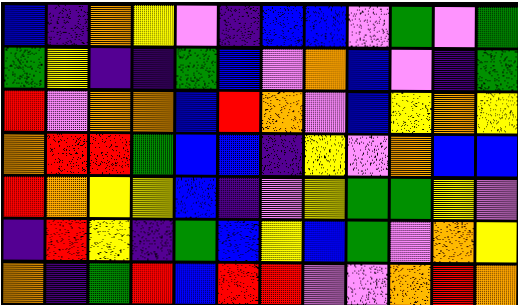[["blue", "indigo", "orange", "yellow", "violet", "indigo", "blue", "blue", "violet", "green", "violet", "green"], ["green", "yellow", "indigo", "indigo", "green", "blue", "violet", "orange", "blue", "violet", "indigo", "green"], ["red", "violet", "orange", "orange", "blue", "red", "orange", "violet", "blue", "yellow", "orange", "yellow"], ["orange", "red", "red", "green", "blue", "blue", "indigo", "yellow", "violet", "orange", "blue", "blue"], ["red", "orange", "yellow", "yellow", "blue", "indigo", "violet", "yellow", "green", "green", "yellow", "violet"], ["indigo", "red", "yellow", "indigo", "green", "blue", "yellow", "blue", "green", "violet", "orange", "yellow"], ["orange", "indigo", "green", "red", "blue", "red", "red", "violet", "violet", "orange", "red", "orange"]]